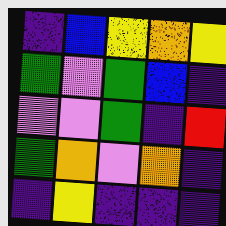[["indigo", "blue", "yellow", "orange", "yellow"], ["green", "violet", "green", "blue", "indigo"], ["violet", "violet", "green", "indigo", "red"], ["green", "orange", "violet", "orange", "indigo"], ["indigo", "yellow", "indigo", "indigo", "indigo"]]